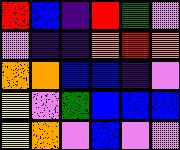[["red", "blue", "indigo", "red", "green", "violet"], ["violet", "indigo", "indigo", "orange", "red", "orange"], ["orange", "orange", "blue", "blue", "indigo", "violet"], ["yellow", "violet", "green", "blue", "blue", "blue"], ["yellow", "orange", "violet", "blue", "violet", "violet"]]